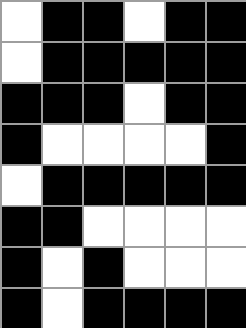[["white", "black", "black", "white", "black", "black"], ["white", "black", "black", "black", "black", "black"], ["black", "black", "black", "white", "black", "black"], ["black", "white", "white", "white", "white", "black"], ["white", "black", "black", "black", "black", "black"], ["black", "black", "white", "white", "white", "white"], ["black", "white", "black", "white", "white", "white"], ["black", "white", "black", "black", "black", "black"]]